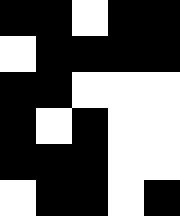[["black", "black", "white", "black", "black"], ["white", "black", "black", "black", "black"], ["black", "black", "white", "white", "white"], ["black", "white", "black", "white", "white"], ["black", "black", "black", "white", "white"], ["white", "black", "black", "white", "black"]]